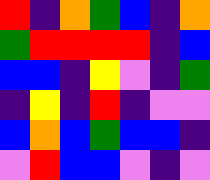[["red", "indigo", "orange", "green", "blue", "indigo", "orange"], ["green", "red", "red", "red", "red", "indigo", "blue"], ["blue", "blue", "indigo", "yellow", "violet", "indigo", "green"], ["indigo", "yellow", "indigo", "red", "indigo", "violet", "violet"], ["blue", "orange", "blue", "green", "blue", "blue", "indigo"], ["violet", "red", "blue", "blue", "violet", "indigo", "violet"]]